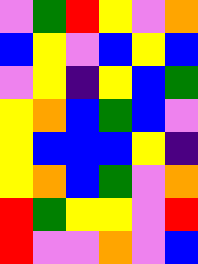[["violet", "green", "red", "yellow", "violet", "orange"], ["blue", "yellow", "violet", "blue", "yellow", "blue"], ["violet", "yellow", "indigo", "yellow", "blue", "green"], ["yellow", "orange", "blue", "green", "blue", "violet"], ["yellow", "blue", "blue", "blue", "yellow", "indigo"], ["yellow", "orange", "blue", "green", "violet", "orange"], ["red", "green", "yellow", "yellow", "violet", "red"], ["red", "violet", "violet", "orange", "violet", "blue"]]